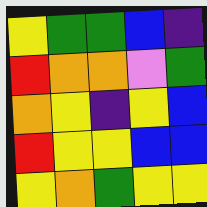[["yellow", "green", "green", "blue", "indigo"], ["red", "orange", "orange", "violet", "green"], ["orange", "yellow", "indigo", "yellow", "blue"], ["red", "yellow", "yellow", "blue", "blue"], ["yellow", "orange", "green", "yellow", "yellow"]]